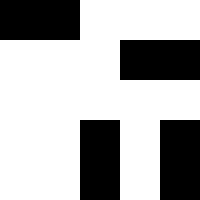[["black", "black", "white", "white", "white"], ["white", "white", "white", "black", "black"], ["white", "white", "white", "white", "white"], ["white", "white", "black", "white", "black"], ["white", "white", "black", "white", "black"]]